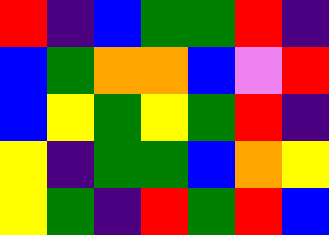[["red", "indigo", "blue", "green", "green", "red", "indigo"], ["blue", "green", "orange", "orange", "blue", "violet", "red"], ["blue", "yellow", "green", "yellow", "green", "red", "indigo"], ["yellow", "indigo", "green", "green", "blue", "orange", "yellow"], ["yellow", "green", "indigo", "red", "green", "red", "blue"]]